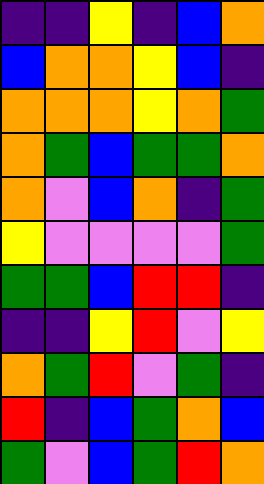[["indigo", "indigo", "yellow", "indigo", "blue", "orange"], ["blue", "orange", "orange", "yellow", "blue", "indigo"], ["orange", "orange", "orange", "yellow", "orange", "green"], ["orange", "green", "blue", "green", "green", "orange"], ["orange", "violet", "blue", "orange", "indigo", "green"], ["yellow", "violet", "violet", "violet", "violet", "green"], ["green", "green", "blue", "red", "red", "indigo"], ["indigo", "indigo", "yellow", "red", "violet", "yellow"], ["orange", "green", "red", "violet", "green", "indigo"], ["red", "indigo", "blue", "green", "orange", "blue"], ["green", "violet", "blue", "green", "red", "orange"]]